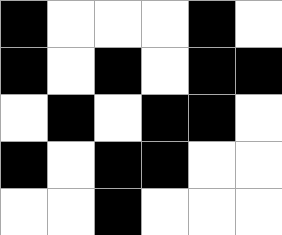[["black", "white", "white", "white", "black", "white"], ["black", "white", "black", "white", "black", "black"], ["white", "black", "white", "black", "black", "white"], ["black", "white", "black", "black", "white", "white"], ["white", "white", "black", "white", "white", "white"]]